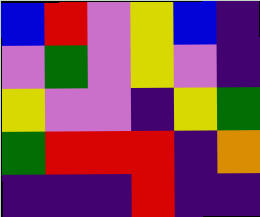[["blue", "red", "violet", "yellow", "blue", "indigo"], ["violet", "green", "violet", "yellow", "violet", "indigo"], ["yellow", "violet", "violet", "indigo", "yellow", "green"], ["green", "red", "red", "red", "indigo", "orange"], ["indigo", "indigo", "indigo", "red", "indigo", "indigo"]]